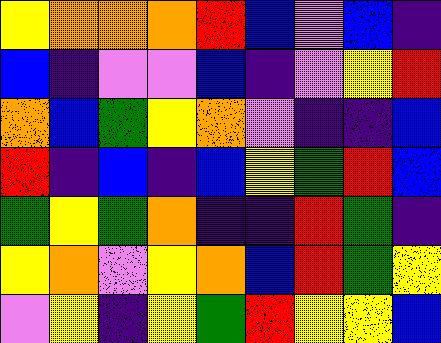[["yellow", "orange", "orange", "orange", "red", "blue", "violet", "blue", "indigo"], ["blue", "indigo", "violet", "violet", "blue", "indigo", "violet", "yellow", "red"], ["orange", "blue", "green", "yellow", "orange", "violet", "indigo", "indigo", "blue"], ["red", "indigo", "blue", "indigo", "blue", "yellow", "green", "red", "blue"], ["green", "yellow", "green", "orange", "indigo", "indigo", "red", "green", "indigo"], ["yellow", "orange", "violet", "yellow", "orange", "blue", "red", "green", "yellow"], ["violet", "yellow", "indigo", "yellow", "green", "red", "yellow", "yellow", "blue"]]